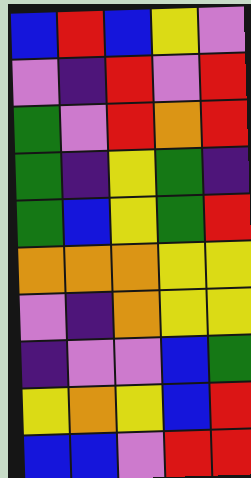[["blue", "red", "blue", "yellow", "violet"], ["violet", "indigo", "red", "violet", "red"], ["green", "violet", "red", "orange", "red"], ["green", "indigo", "yellow", "green", "indigo"], ["green", "blue", "yellow", "green", "red"], ["orange", "orange", "orange", "yellow", "yellow"], ["violet", "indigo", "orange", "yellow", "yellow"], ["indigo", "violet", "violet", "blue", "green"], ["yellow", "orange", "yellow", "blue", "red"], ["blue", "blue", "violet", "red", "red"]]